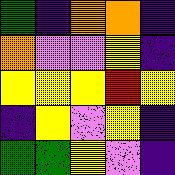[["green", "indigo", "orange", "orange", "indigo"], ["orange", "violet", "violet", "yellow", "indigo"], ["yellow", "yellow", "yellow", "red", "yellow"], ["indigo", "yellow", "violet", "yellow", "indigo"], ["green", "green", "yellow", "violet", "indigo"]]